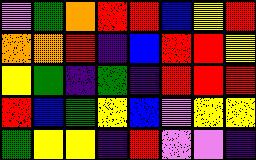[["violet", "green", "orange", "red", "red", "blue", "yellow", "red"], ["orange", "orange", "red", "indigo", "blue", "red", "red", "yellow"], ["yellow", "green", "indigo", "green", "indigo", "red", "red", "red"], ["red", "blue", "green", "yellow", "blue", "violet", "yellow", "yellow"], ["green", "yellow", "yellow", "indigo", "red", "violet", "violet", "indigo"]]